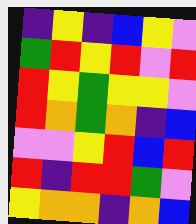[["indigo", "yellow", "indigo", "blue", "yellow", "violet"], ["green", "red", "yellow", "red", "violet", "red"], ["red", "yellow", "green", "yellow", "yellow", "violet"], ["red", "orange", "green", "orange", "indigo", "blue"], ["violet", "violet", "yellow", "red", "blue", "red"], ["red", "indigo", "red", "red", "green", "violet"], ["yellow", "orange", "orange", "indigo", "orange", "blue"]]